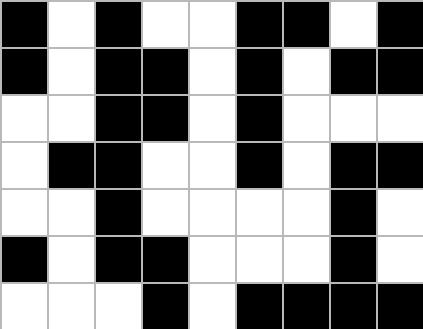[["black", "white", "black", "white", "white", "black", "black", "white", "black"], ["black", "white", "black", "black", "white", "black", "white", "black", "black"], ["white", "white", "black", "black", "white", "black", "white", "white", "white"], ["white", "black", "black", "white", "white", "black", "white", "black", "black"], ["white", "white", "black", "white", "white", "white", "white", "black", "white"], ["black", "white", "black", "black", "white", "white", "white", "black", "white"], ["white", "white", "white", "black", "white", "black", "black", "black", "black"]]